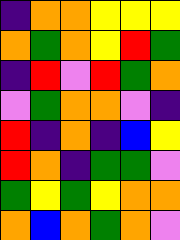[["indigo", "orange", "orange", "yellow", "yellow", "yellow"], ["orange", "green", "orange", "yellow", "red", "green"], ["indigo", "red", "violet", "red", "green", "orange"], ["violet", "green", "orange", "orange", "violet", "indigo"], ["red", "indigo", "orange", "indigo", "blue", "yellow"], ["red", "orange", "indigo", "green", "green", "violet"], ["green", "yellow", "green", "yellow", "orange", "orange"], ["orange", "blue", "orange", "green", "orange", "violet"]]